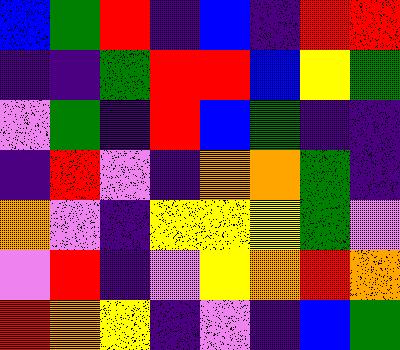[["blue", "green", "red", "indigo", "blue", "indigo", "red", "red"], ["indigo", "indigo", "green", "red", "red", "blue", "yellow", "green"], ["violet", "green", "indigo", "red", "blue", "green", "indigo", "indigo"], ["indigo", "red", "violet", "indigo", "orange", "orange", "green", "indigo"], ["orange", "violet", "indigo", "yellow", "yellow", "yellow", "green", "violet"], ["violet", "red", "indigo", "violet", "yellow", "orange", "red", "orange"], ["red", "orange", "yellow", "indigo", "violet", "indigo", "blue", "green"]]